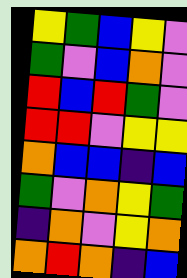[["yellow", "green", "blue", "yellow", "violet"], ["green", "violet", "blue", "orange", "violet"], ["red", "blue", "red", "green", "violet"], ["red", "red", "violet", "yellow", "yellow"], ["orange", "blue", "blue", "indigo", "blue"], ["green", "violet", "orange", "yellow", "green"], ["indigo", "orange", "violet", "yellow", "orange"], ["orange", "red", "orange", "indigo", "blue"]]